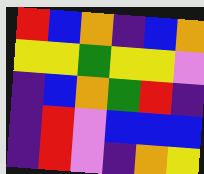[["red", "blue", "orange", "indigo", "blue", "orange"], ["yellow", "yellow", "green", "yellow", "yellow", "violet"], ["indigo", "blue", "orange", "green", "red", "indigo"], ["indigo", "red", "violet", "blue", "blue", "blue"], ["indigo", "red", "violet", "indigo", "orange", "yellow"]]